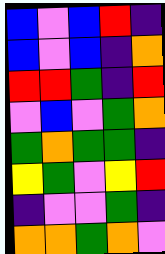[["blue", "violet", "blue", "red", "indigo"], ["blue", "violet", "blue", "indigo", "orange"], ["red", "red", "green", "indigo", "red"], ["violet", "blue", "violet", "green", "orange"], ["green", "orange", "green", "green", "indigo"], ["yellow", "green", "violet", "yellow", "red"], ["indigo", "violet", "violet", "green", "indigo"], ["orange", "orange", "green", "orange", "violet"]]